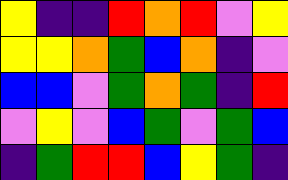[["yellow", "indigo", "indigo", "red", "orange", "red", "violet", "yellow"], ["yellow", "yellow", "orange", "green", "blue", "orange", "indigo", "violet"], ["blue", "blue", "violet", "green", "orange", "green", "indigo", "red"], ["violet", "yellow", "violet", "blue", "green", "violet", "green", "blue"], ["indigo", "green", "red", "red", "blue", "yellow", "green", "indigo"]]